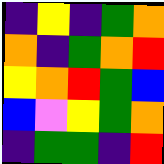[["indigo", "yellow", "indigo", "green", "orange"], ["orange", "indigo", "green", "orange", "red"], ["yellow", "orange", "red", "green", "blue"], ["blue", "violet", "yellow", "green", "orange"], ["indigo", "green", "green", "indigo", "red"]]